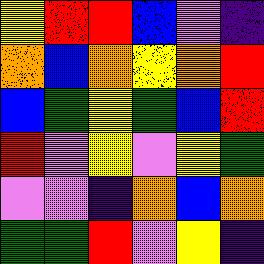[["yellow", "red", "red", "blue", "violet", "indigo"], ["orange", "blue", "orange", "yellow", "orange", "red"], ["blue", "green", "yellow", "green", "blue", "red"], ["red", "violet", "yellow", "violet", "yellow", "green"], ["violet", "violet", "indigo", "orange", "blue", "orange"], ["green", "green", "red", "violet", "yellow", "indigo"]]